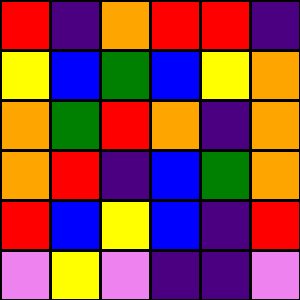[["red", "indigo", "orange", "red", "red", "indigo"], ["yellow", "blue", "green", "blue", "yellow", "orange"], ["orange", "green", "red", "orange", "indigo", "orange"], ["orange", "red", "indigo", "blue", "green", "orange"], ["red", "blue", "yellow", "blue", "indigo", "red"], ["violet", "yellow", "violet", "indigo", "indigo", "violet"]]